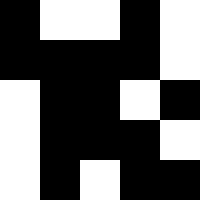[["black", "white", "white", "black", "white"], ["black", "black", "black", "black", "white"], ["white", "black", "black", "white", "black"], ["white", "black", "black", "black", "white"], ["white", "black", "white", "black", "black"]]